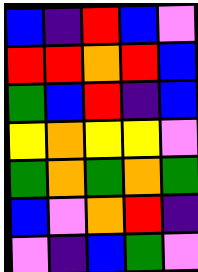[["blue", "indigo", "red", "blue", "violet"], ["red", "red", "orange", "red", "blue"], ["green", "blue", "red", "indigo", "blue"], ["yellow", "orange", "yellow", "yellow", "violet"], ["green", "orange", "green", "orange", "green"], ["blue", "violet", "orange", "red", "indigo"], ["violet", "indigo", "blue", "green", "violet"]]